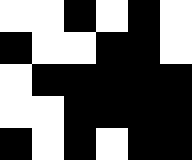[["white", "white", "black", "white", "black", "white"], ["black", "white", "white", "black", "black", "white"], ["white", "black", "black", "black", "black", "black"], ["white", "white", "black", "black", "black", "black"], ["black", "white", "black", "white", "black", "black"]]